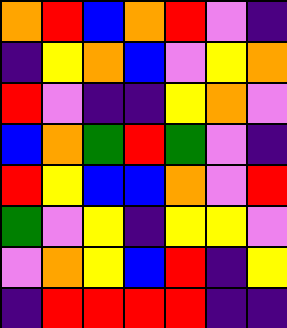[["orange", "red", "blue", "orange", "red", "violet", "indigo"], ["indigo", "yellow", "orange", "blue", "violet", "yellow", "orange"], ["red", "violet", "indigo", "indigo", "yellow", "orange", "violet"], ["blue", "orange", "green", "red", "green", "violet", "indigo"], ["red", "yellow", "blue", "blue", "orange", "violet", "red"], ["green", "violet", "yellow", "indigo", "yellow", "yellow", "violet"], ["violet", "orange", "yellow", "blue", "red", "indigo", "yellow"], ["indigo", "red", "red", "red", "red", "indigo", "indigo"]]